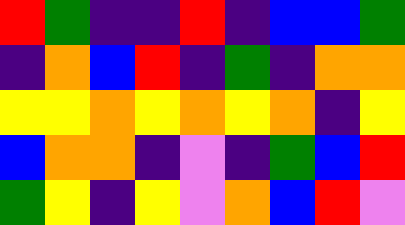[["red", "green", "indigo", "indigo", "red", "indigo", "blue", "blue", "green"], ["indigo", "orange", "blue", "red", "indigo", "green", "indigo", "orange", "orange"], ["yellow", "yellow", "orange", "yellow", "orange", "yellow", "orange", "indigo", "yellow"], ["blue", "orange", "orange", "indigo", "violet", "indigo", "green", "blue", "red"], ["green", "yellow", "indigo", "yellow", "violet", "orange", "blue", "red", "violet"]]